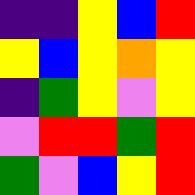[["indigo", "indigo", "yellow", "blue", "red"], ["yellow", "blue", "yellow", "orange", "yellow"], ["indigo", "green", "yellow", "violet", "yellow"], ["violet", "red", "red", "green", "red"], ["green", "violet", "blue", "yellow", "red"]]